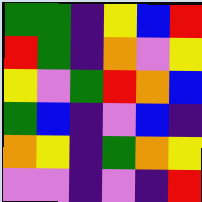[["green", "green", "indigo", "yellow", "blue", "red"], ["red", "green", "indigo", "orange", "violet", "yellow"], ["yellow", "violet", "green", "red", "orange", "blue"], ["green", "blue", "indigo", "violet", "blue", "indigo"], ["orange", "yellow", "indigo", "green", "orange", "yellow"], ["violet", "violet", "indigo", "violet", "indigo", "red"]]